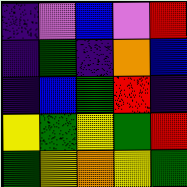[["indigo", "violet", "blue", "violet", "red"], ["indigo", "green", "indigo", "orange", "blue"], ["indigo", "blue", "green", "red", "indigo"], ["yellow", "green", "yellow", "green", "red"], ["green", "yellow", "orange", "yellow", "green"]]